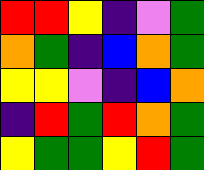[["red", "red", "yellow", "indigo", "violet", "green"], ["orange", "green", "indigo", "blue", "orange", "green"], ["yellow", "yellow", "violet", "indigo", "blue", "orange"], ["indigo", "red", "green", "red", "orange", "green"], ["yellow", "green", "green", "yellow", "red", "green"]]